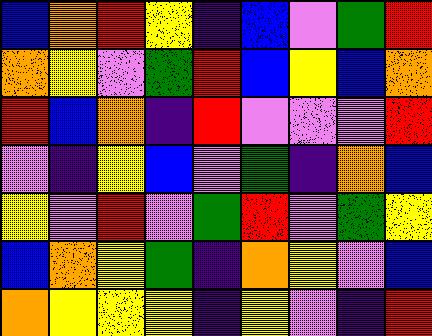[["blue", "orange", "red", "yellow", "indigo", "blue", "violet", "green", "red"], ["orange", "yellow", "violet", "green", "red", "blue", "yellow", "blue", "orange"], ["red", "blue", "orange", "indigo", "red", "violet", "violet", "violet", "red"], ["violet", "indigo", "yellow", "blue", "violet", "green", "indigo", "orange", "blue"], ["yellow", "violet", "red", "violet", "green", "red", "violet", "green", "yellow"], ["blue", "orange", "yellow", "green", "indigo", "orange", "yellow", "violet", "blue"], ["orange", "yellow", "yellow", "yellow", "indigo", "yellow", "violet", "indigo", "red"]]